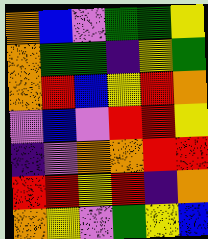[["orange", "blue", "violet", "green", "green", "yellow"], ["orange", "green", "green", "indigo", "yellow", "green"], ["orange", "red", "blue", "yellow", "red", "orange"], ["violet", "blue", "violet", "red", "red", "yellow"], ["indigo", "violet", "orange", "orange", "red", "red"], ["red", "red", "yellow", "red", "indigo", "orange"], ["orange", "yellow", "violet", "green", "yellow", "blue"]]